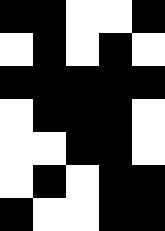[["black", "black", "white", "white", "black"], ["white", "black", "white", "black", "white"], ["black", "black", "black", "black", "black"], ["white", "black", "black", "black", "white"], ["white", "white", "black", "black", "white"], ["white", "black", "white", "black", "black"], ["black", "white", "white", "black", "black"]]